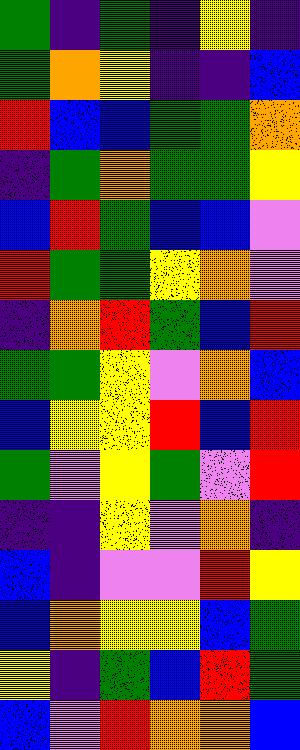[["green", "indigo", "green", "indigo", "yellow", "indigo"], ["green", "orange", "yellow", "indigo", "indigo", "blue"], ["red", "blue", "blue", "green", "green", "orange"], ["indigo", "green", "orange", "green", "green", "yellow"], ["blue", "red", "green", "blue", "blue", "violet"], ["red", "green", "green", "yellow", "orange", "violet"], ["indigo", "orange", "red", "green", "blue", "red"], ["green", "green", "yellow", "violet", "orange", "blue"], ["blue", "yellow", "yellow", "red", "blue", "red"], ["green", "violet", "yellow", "green", "violet", "red"], ["indigo", "indigo", "yellow", "violet", "orange", "indigo"], ["blue", "indigo", "violet", "violet", "red", "yellow"], ["blue", "orange", "yellow", "yellow", "blue", "green"], ["yellow", "indigo", "green", "blue", "red", "green"], ["blue", "violet", "red", "orange", "orange", "blue"]]